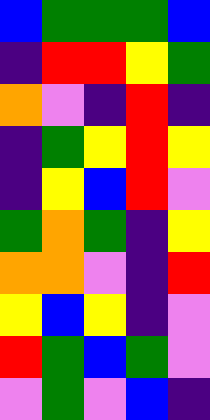[["blue", "green", "green", "green", "blue"], ["indigo", "red", "red", "yellow", "green"], ["orange", "violet", "indigo", "red", "indigo"], ["indigo", "green", "yellow", "red", "yellow"], ["indigo", "yellow", "blue", "red", "violet"], ["green", "orange", "green", "indigo", "yellow"], ["orange", "orange", "violet", "indigo", "red"], ["yellow", "blue", "yellow", "indigo", "violet"], ["red", "green", "blue", "green", "violet"], ["violet", "green", "violet", "blue", "indigo"]]